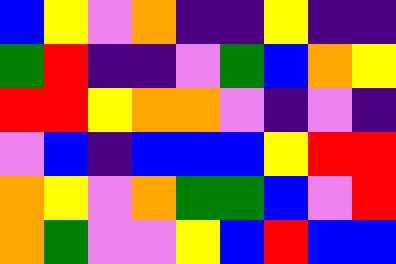[["blue", "yellow", "violet", "orange", "indigo", "indigo", "yellow", "indigo", "indigo"], ["green", "red", "indigo", "indigo", "violet", "green", "blue", "orange", "yellow"], ["red", "red", "yellow", "orange", "orange", "violet", "indigo", "violet", "indigo"], ["violet", "blue", "indigo", "blue", "blue", "blue", "yellow", "red", "red"], ["orange", "yellow", "violet", "orange", "green", "green", "blue", "violet", "red"], ["orange", "green", "violet", "violet", "yellow", "blue", "red", "blue", "blue"]]